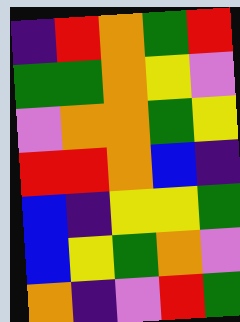[["indigo", "red", "orange", "green", "red"], ["green", "green", "orange", "yellow", "violet"], ["violet", "orange", "orange", "green", "yellow"], ["red", "red", "orange", "blue", "indigo"], ["blue", "indigo", "yellow", "yellow", "green"], ["blue", "yellow", "green", "orange", "violet"], ["orange", "indigo", "violet", "red", "green"]]